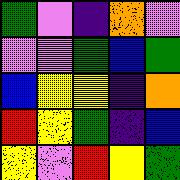[["green", "violet", "indigo", "orange", "violet"], ["violet", "violet", "green", "blue", "green"], ["blue", "yellow", "yellow", "indigo", "orange"], ["red", "yellow", "green", "indigo", "blue"], ["yellow", "violet", "red", "yellow", "green"]]